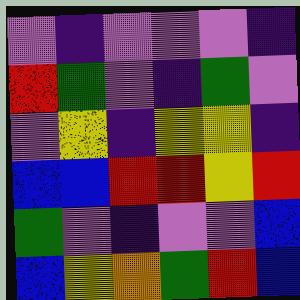[["violet", "indigo", "violet", "violet", "violet", "indigo"], ["red", "green", "violet", "indigo", "green", "violet"], ["violet", "yellow", "indigo", "yellow", "yellow", "indigo"], ["blue", "blue", "red", "red", "yellow", "red"], ["green", "violet", "indigo", "violet", "violet", "blue"], ["blue", "yellow", "orange", "green", "red", "blue"]]